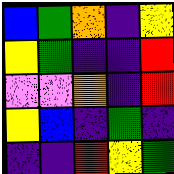[["blue", "green", "orange", "indigo", "yellow"], ["yellow", "green", "indigo", "indigo", "red"], ["violet", "violet", "orange", "indigo", "red"], ["yellow", "blue", "indigo", "green", "indigo"], ["indigo", "indigo", "red", "yellow", "green"]]